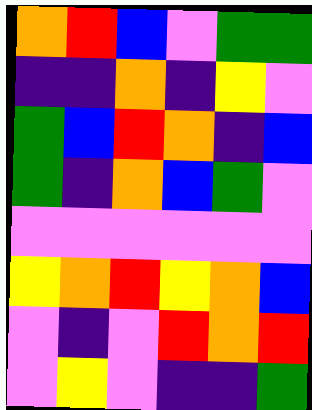[["orange", "red", "blue", "violet", "green", "green"], ["indigo", "indigo", "orange", "indigo", "yellow", "violet"], ["green", "blue", "red", "orange", "indigo", "blue"], ["green", "indigo", "orange", "blue", "green", "violet"], ["violet", "violet", "violet", "violet", "violet", "violet"], ["yellow", "orange", "red", "yellow", "orange", "blue"], ["violet", "indigo", "violet", "red", "orange", "red"], ["violet", "yellow", "violet", "indigo", "indigo", "green"]]